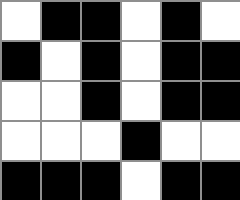[["white", "black", "black", "white", "black", "white"], ["black", "white", "black", "white", "black", "black"], ["white", "white", "black", "white", "black", "black"], ["white", "white", "white", "black", "white", "white"], ["black", "black", "black", "white", "black", "black"]]